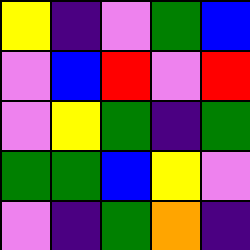[["yellow", "indigo", "violet", "green", "blue"], ["violet", "blue", "red", "violet", "red"], ["violet", "yellow", "green", "indigo", "green"], ["green", "green", "blue", "yellow", "violet"], ["violet", "indigo", "green", "orange", "indigo"]]